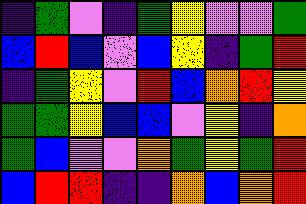[["indigo", "green", "violet", "indigo", "green", "yellow", "violet", "violet", "green"], ["blue", "red", "blue", "violet", "blue", "yellow", "indigo", "green", "red"], ["indigo", "green", "yellow", "violet", "red", "blue", "orange", "red", "yellow"], ["green", "green", "yellow", "blue", "blue", "violet", "yellow", "indigo", "orange"], ["green", "blue", "violet", "violet", "orange", "green", "yellow", "green", "red"], ["blue", "red", "red", "indigo", "indigo", "orange", "blue", "orange", "red"]]